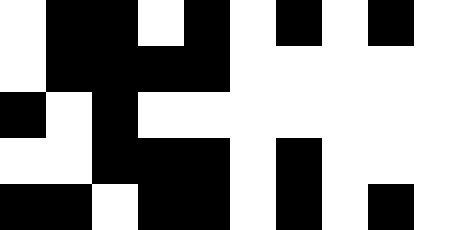[["white", "black", "black", "white", "black", "white", "black", "white", "black", "white"], ["white", "black", "black", "black", "black", "white", "white", "white", "white", "white"], ["black", "white", "black", "white", "white", "white", "white", "white", "white", "white"], ["white", "white", "black", "black", "black", "white", "black", "white", "white", "white"], ["black", "black", "white", "black", "black", "white", "black", "white", "black", "white"]]